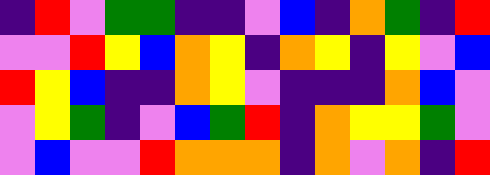[["indigo", "red", "violet", "green", "green", "indigo", "indigo", "violet", "blue", "indigo", "orange", "green", "indigo", "red"], ["violet", "violet", "red", "yellow", "blue", "orange", "yellow", "indigo", "orange", "yellow", "indigo", "yellow", "violet", "blue"], ["red", "yellow", "blue", "indigo", "indigo", "orange", "yellow", "violet", "indigo", "indigo", "indigo", "orange", "blue", "violet"], ["violet", "yellow", "green", "indigo", "violet", "blue", "green", "red", "indigo", "orange", "yellow", "yellow", "green", "violet"], ["violet", "blue", "violet", "violet", "red", "orange", "orange", "orange", "indigo", "orange", "violet", "orange", "indigo", "red"]]